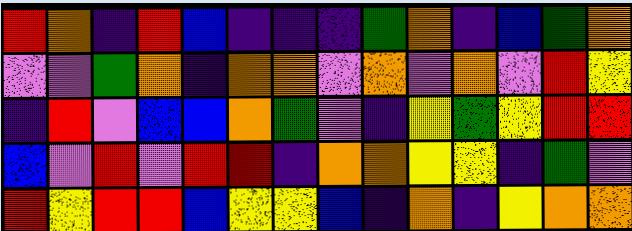[["red", "orange", "indigo", "red", "blue", "indigo", "indigo", "indigo", "green", "orange", "indigo", "blue", "green", "orange"], ["violet", "violet", "green", "orange", "indigo", "orange", "orange", "violet", "orange", "violet", "orange", "violet", "red", "yellow"], ["indigo", "red", "violet", "blue", "blue", "orange", "green", "violet", "indigo", "yellow", "green", "yellow", "red", "red"], ["blue", "violet", "red", "violet", "red", "red", "indigo", "orange", "orange", "yellow", "yellow", "indigo", "green", "violet"], ["red", "yellow", "red", "red", "blue", "yellow", "yellow", "blue", "indigo", "orange", "indigo", "yellow", "orange", "orange"]]